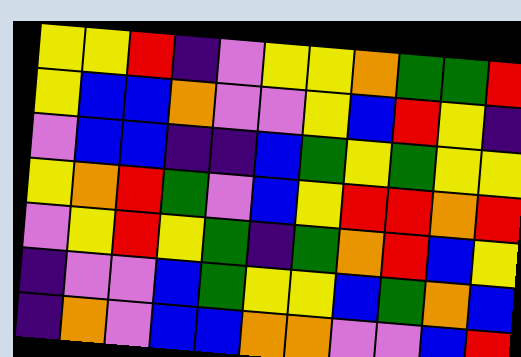[["yellow", "yellow", "red", "indigo", "violet", "yellow", "yellow", "orange", "green", "green", "red"], ["yellow", "blue", "blue", "orange", "violet", "violet", "yellow", "blue", "red", "yellow", "indigo"], ["violet", "blue", "blue", "indigo", "indigo", "blue", "green", "yellow", "green", "yellow", "yellow"], ["yellow", "orange", "red", "green", "violet", "blue", "yellow", "red", "red", "orange", "red"], ["violet", "yellow", "red", "yellow", "green", "indigo", "green", "orange", "red", "blue", "yellow"], ["indigo", "violet", "violet", "blue", "green", "yellow", "yellow", "blue", "green", "orange", "blue"], ["indigo", "orange", "violet", "blue", "blue", "orange", "orange", "violet", "violet", "blue", "red"]]